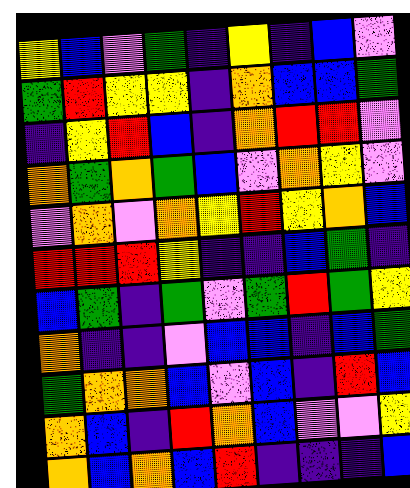[["yellow", "blue", "violet", "green", "indigo", "yellow", "indigo", "blue", "violet"], ["green", "red", "yellow", "yellow", "indigo", "orange", "blue", "blue", "green"], ["indigo", "yellow", "red", "blue", "indigo", "orange", "red", "red", "violet"], ["orange", "green", "orange", "green", "blue", "violet", "orange", "yellow", "violet"], ["violet", "orange", "violet", "orange", "yellow", "red", "yellow", "orange", "blue"], ["red", "red", "red", "yellow", "indigo", "indigo", "blue", "green", "indigo"], ["blue", "green", "indigo", "green", "violet", "green", "red", "green", "yellow"], ["orange", "indigo", "indigo", "violet", "blue", "blue", "indigo", "blue", "green"], ["green", "orange", "orange", "blue", "violet", "blue", "indigo", "red", "blue"], ["orange", "blue", "indigo", "red", "orange", "blue", "violet", "violet", "yellow"], ["orange", "blue", "orange", "blue", "red", "indigo", "indigo", "indigo", "blue"]]